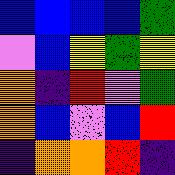[["blue", "blue", "blue", "blue", "green"], ["violet", "blue", "yellow", "green", "yellow"], ["orange", "indigo", "red", "violet", "green"], ["orange", "blue", "violet", "blue", "red"], ["indigo", "orange", "orange", "red", "indigo"]]